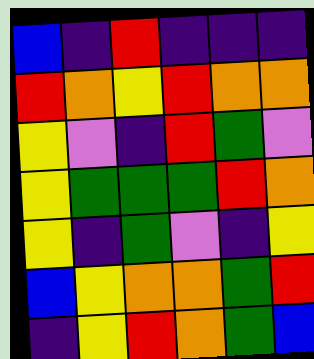[["blue", "indigo", "red", "indigo", "indigo", "indigo"], ["red", "orange", "yellow", "red", "orange", "orange"], ["yellow", "violet", "indigo", "red", "green", "violet"], ["yellow", "green", "green", "green", "red", "orange"], ["yellow", "indigo", "green", "violet", "indigo", "yellow"], ["blue", "yellow", "orange", "orange", "green", "red"], ["indigo", "yellow", "red", "orange", "green", "blue"]]